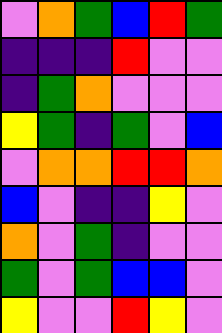[["violet", "orange", "green", "blue", "red", "green"], ["indigo", "indigo", "indigo", "red", "violet", "violet"], ["indigo", "green", "orange", "violet", "violet", "violet"], ["yellow", "green", "indigo", "green", "violet", "blue"], ["violet", "orange", "orange", "red", "red", "orange"], ["blue", "violet", "indigo", "indigo", "yellow", "violet"], ["orange", "violet", "green", "indigo", "violet", "violet"], ["green", "violet", "green", "blue", "blue", "violet"], ["yellow", "violet", "violet", "red", "yellow", "violet"]]